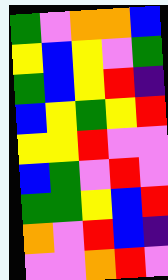[["green", "violet", "orange", "orange", "blue"], ["yellow", "blue", "yellow", "violet", "green"], ["green", "blue", "yellow", "red", "indigo"], ["blue", "yellow", "green", "yellow", "red"], ["yellow", "yellow", "red", "violet", "violet"], ["blue", "green", "violet", "red", "violet"], ["green", "green", "yellow", "blue", "red"], ["orange", "violet", "red", "blue", "indigo"], ["violet", "violet", "orange", "red", "violet"]]